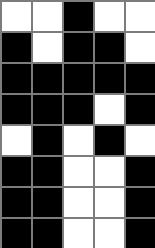[["white", "white", "black", "white", "white"], ["black", "white", "black", "black", "white"], ["black", "black", "black", "black", "black"], ["black", "black", "black", "white", "black"], ["white", "black", "white", "black", "white"], ["black", "black", "white", "white", "black"], ["black", "black", "white", "white", "black"], ["black", "black", "white", "white", "black"]]